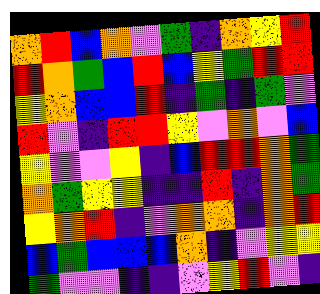[["orange", "red", "blue", "orange", "violet", "green", "indigo", "orange", "yellow", "red"], ["red", "orange", "green", "blue", "red", "blue", "yellow", "green", "red", "red"], ["yellow", "orange", "blue", "blue", "red", "indigo", "green", "indigo", "green", "violet"], ["red", "violet", "indigo", "red", "red", "yellow", "violet", "orange", "violet", "blue"], ["yellow", "violet", "violet", "yellow", "indigo", "blue", "red", "red", "orange", "green"], ["orange", "green", "yellow", "yellow", "indigo", "indigo", "red", "indigo", "orange", "green"], ["yellow", "orange", "red", "indigo", "violet", "orange", "orange", "indigo", "orange", "red"], ["blue", "green", "blue", "blue", "blue", "orange", "indigo", "violet", "yellow", "yellow"], ["green", "violet", "violet", "indigo", "indigo", "violet", "yellow", "red", "violet", "indigo"]]